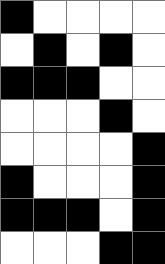[["black", "white", "white", "white", "white"], ["white", "black", "white", "black", "white"], ["black", "black", "black", "white", "white"], ["white", "white", "white", "black", "white"], ["white", "white", "white", "white", "black"], ["black", "white", "white", "white", "black"], ["black", "black", "black", "white", "black"], ["white", "white", "white", "black", "black"]]